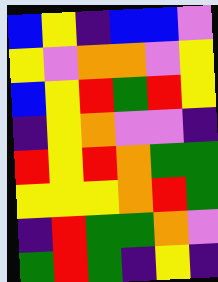[["blue", "yellow", "indigo", "blue", "blue", "violet"], ["yellow", "violet", "orange", "orange", "violet", "yellow"], ["blue", "yellow", "red", "green", "red", "yellow"], ["indigo", "yellow", "orange", "violet", "violet", "indigo"], ["red", "yellow", "red", "orange", "green", "green"], ["yellow", "yellow", "yellow", "orange", "red", "green"], ["indigo", "red", "green", "green", "orange", "violet"], ["green", "red", "green", "indigo", "yellow", "indigo"]]